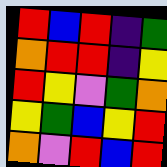[["red", "blue", "red", "indigo", "green"], ["orange", "red", "red", "indigo", "yellow"], ["red", "yellow", "violet", "green", "orange"], ["yellow", "green", "blue", "yellow", "red"], ["orange", "violet", "red", "blue", "red"]]